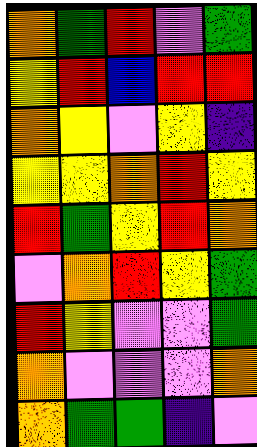[["orange", "green", "red", "violet", "green"], ["yellow", "red", "blue", "red", "red"], ["orange", "yellow", "violet", "yellow", "indigo"], ["yellow", "yellow", "orange", "red", "yellow"], ["red", "green", "yellow", "red", "orange"], ["violet", "orange", "red", "yellow", "green"], ["red", "yellow", "violet", "violet", "green"], ["orange", "violet", "violet", "violet", "orange"], ["orange", "green", "green", "indigo", "violet"]]